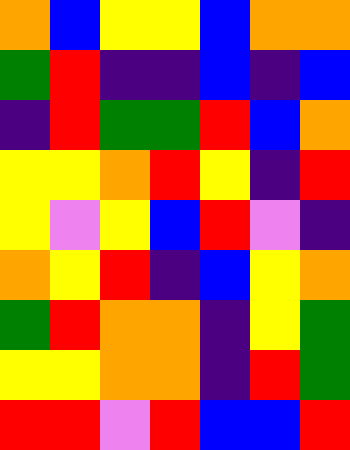[["orange", "blue", "yellow", "yellow", "blue", "orange", "orange"], ["green", "red", "indigo", "indigo", "blue", "indigo", "blue"], ["indigo", "red", "green", "green", "red", "blue", "orange"], ["yellow", "yellow", "orange", "red", "yellow", "indigo", "red"], ["yellow", "violet", "yellow", "blue", "red", "violet", "indigo"], ["orange", "yellow", "red", "indigo", "blue", "yellow", "orange"], ["green", "red", "orange", "orange", "indigo", "yellow", "green"], ["yellow", "yellow", "orange", "orange", "indigo", "red", "green"], ["red", "red", "violet", "red", "blue", "blue", "red"]]